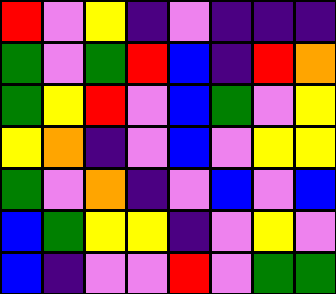[["red", "violet", "yellow", "indigo", "violet", "indigo", "indigo", "indigo"], ["green", "violet", "green", "red", "blue", "indigo", "red", "orange"], ["green", "yellow", "red", "violet", "blue", "green", "violet", "yellow"], ["yellow", "orange", "indigo", "violet", "blue", "violet", "yellow", "yellow"], ["green", "violet", "orange", "indigo", "violet", "blue", "violet", "blue"], ["blue", "green", "yellow", "yellow", "indigo", "violet", "yellow", "violet"], ["blue", "indigo", "violet", "violet", "red", "violet", "green", "green"]]